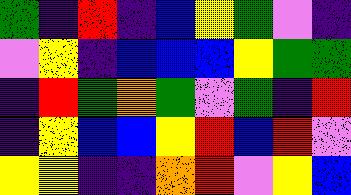[["green", "indigo", "red", "indigo", "blue", "yellow", "green", "violet", "indigo"], ["violet", "yellow", "indigo", "blue", "blue", "blue", "yellow", "green", "green"], ["indigo", "red", "green", "orange", "green", "violet", "green", "indigo", "red"], ["indigo", "yellow", "blue", "blue", "yellow", "red", "blue", "red", "violet"], ["yellow", "yellow", "indigo", "indigo", "orange", "red", "violet", "yellow", "blue"]]